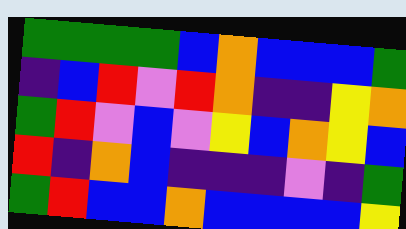[["green", "green", "green", "green", "blue", "orange", "blue", "blue", "blue", "green"], ["indigo", "blue", "red", "violet", "red", "orange", "indigo", "indigo", "yellow", "orange"], ["green", "red", "violet", "blue", "violet", "yellow", "blue", "orange", "yellow", "blue"], ["red", "indigo", "orange", "blue", "indigo", "indigo", "indigo", "violet", "indigo", "green"], ["green", "red", "blue", "blue", "orange", "blue", "blue", "blue", "blue", "yellow"]]